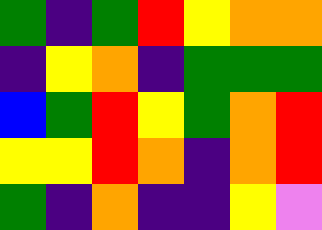[["green", "indigo", "green", "red", "yellow", "orange", "orange"], ["indigo", "yellow", "orange", "indigo", "green", "green", "green"], ["blue", "green", "red", "yellow", "green", "orange", "red"], ["yellow", "yellow", "red", "orange", "indigo", "orange", "red"], ["green", "indigo", "orange", "indigo", "indigo", "yellow", "violet"]]